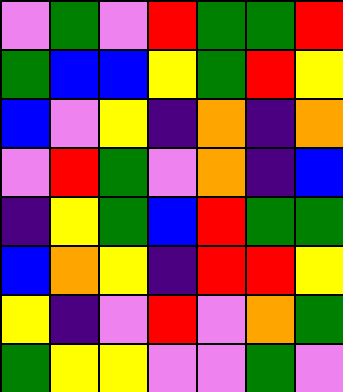[["violet", "green", "violet", "red", "green", "green", "red"], ["green", "blue", "blue", "yellow", "green", "red", "yellow"], ["blue", "violet", "yellow", "indigo", "orange", "indigo", "orange"], ["violet", "red", "green", "violet", "orange", "indigo", "blue"], ["indigo", "yellow", "green", "blue", "red", "green", "green"], ["blue", "orange", "yellow", "indigo", "red", "red", "yellow"], ["yellow", "indigo", "violet", "red", "violet", "orange", "green"], ["green", "yellow", "yellow", "violet", "violet", "green", "violet"]]